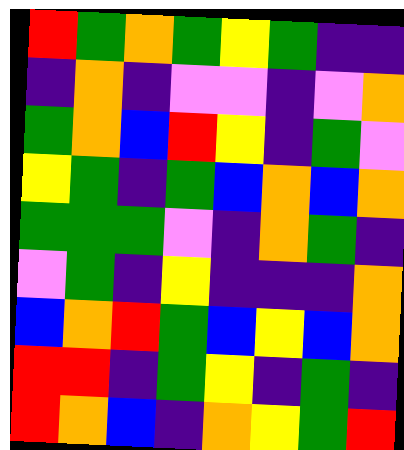[["red", "green", "orange", "green", "yellow", "green", "indigo", "indigo"], ["indigo", "orange", "indigo", "violet", "violet", "indigo", "violet", "orange"], ["green", "orange", "blue", "red", "yellow", "indigo", "green", "violet"], ["yellow", "green", "indigo", "green", "blue", "orange", "blue", "orange"], ["green", "green", "green", "violet", "indigo", "orange", "green", "indigo"], ["violet", "green", "indigo", "yellow", "indigo", "indigo", "indigo", "orange"], ["blue", "orange", "red", "green", "blue", "yellow", "blue", "orange"], ["red", "red", "indigo", "green", "yellow", "indigo", "green", "indigo"], ["red", "orange", "blue", "indigo", "orange", "yellow", "green", "red"]]